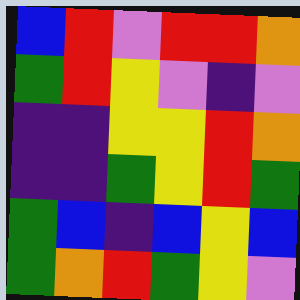[["blue", "red", "violet", "red", "red", "orange"], ["green", "red", "yellow", "violet", "indigo", "violet"], ["indigo", "indigo", "yellow", "yellow", "red", "orange"], ["indigo", "indigo", "green", "yellow", "red", "green"], ["green", "blue", "indigo", "blue", "yellow", "blue"], ["green", "orange", "red", "green", "yellow", "violet"]]